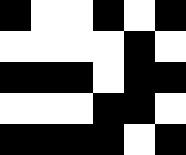[["black", "white", "white", "black", "white", "black"], ["white", "white", "white", "white", "black", "white"], ["black", "black", "black", "white", "black", "black"], ["white", "white", "white", "black", "black", "white"], ["black", "black", "black", "black", "white", "black"]]